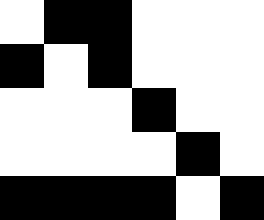[["white", "black", "black", "white", "white", "white"], ["black", "white", "black", "white", "white", "white"], ["white", "white", "white", "black", "white", "white"], ["white", "white", "white", "white", "black", "white"], ["black", "black", "black", "black", "white", "black"]]